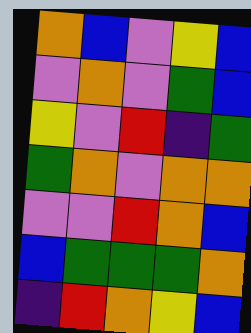[["orange", "blue", "violet", "yellow", "blue"], ["violet", "orange", "violet", "green", "blue"], ["yellow", "violet", "red", "indigo", "green"], ["green", "orange", "violet", "orange", "orange"], ["violet", "violet", "red", "orange", "blue"], ["blue", "green", "green", "green", "orange"], ["indigo", "red", "orange", "yellow", "blue"]]